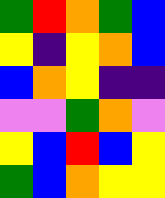[["green", "red", "orange", "green", "blue"], ["yellow", "indigo", "yellow", "orange", "blue"], ["blue", "orange", "yellow", "indigo", "indigo"], ["violet", "violet", "green", "orange", "violet"], ["yellow", "blue", "red", "blue", "yellow"], ["green", "blue", "orange", "yellow", "yellow"]]